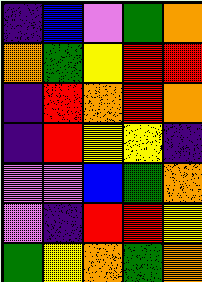[["indigo", "blue", "violet", "green", "orange"], ["orange", "green", "yellow", "red", "red"], ["indigo", "red", "orange", "red", "orange"], ["indigo", "red", "yellow", "yellow", "indigo"], ["violet", "violet", "blue", "green", "orange"], ["violet", "indigo", "red", "red", "yellow"], ["green", "yellow", "orange", "green", "orange"]]